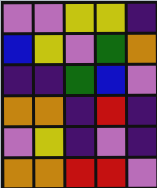[["violet", "violet", "yellow", "yellow", "indigo"], ["blue", "yellow", "violet", "green", "orange"], ["indigo", "indigo", "green", "blue", "violet"], ["orange", "orange", "indigo", "red", "indigo"], ["violet", "yellow", "indigo", "violet", "indigo"], ["orange", "orange", "red", "red", "violet"]]